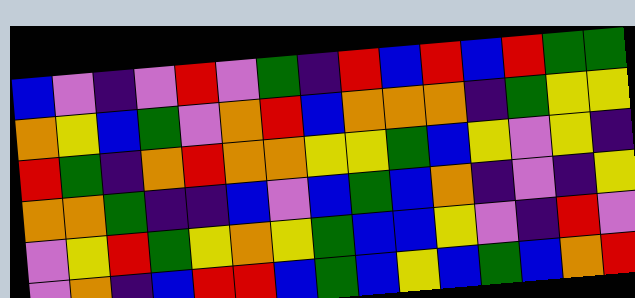[["blue", "violet", "indigo", "violet", "red", "violet", "green", "indigo", "red", "blue", "red", "blue", "red", "green", "green"], ["orange", "yellow", "blue", "green", "violet", "orange", "red", "blue", "orange", "orange", "orange", "indigo", "green", "yellow", "yellow"], ["red", "green", "indigo", "orange", "red", "orange", "orange", "yellow", "yellow", "green", "blue", "yellow", "violet", "yellow", "indigo"], ["orange", "orange", "green", "indigo", "indigo", "blue", "violet", "blue", "green", "blue", "orange", "indigo", "violet", "indigo", "yellow"], ["violet", "yellow", "red", "green", "yellow", "orange", "yellow", "green", "blue", "blue", "yellow", "violet", "indigo", "red", "violet"], ["violet", "orange", "indigo", "blue", "red", "red", "blue", "green", "blue", "yellow", "blue", "green", "blue", "orange", "red"]]